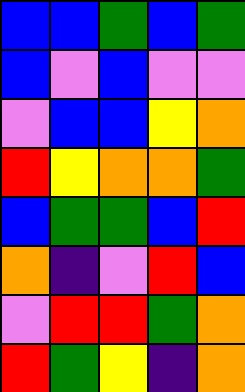[["blue", "blue", "green", "blue", "green"], ["blue", "violet", "blue", "violet", "violet"], ["violet", "blue", "blue", "yellow", "orange"], ["red", "yellow", "orange", "orange", "green"], ["blue", "green", "green", "blue", "red"], ["orange", "indigo", "violet", "red", "blue"], ["violet", "red", "red", "green", "orange"], ["red", "green", "yellow", "indigo", "orange"]]